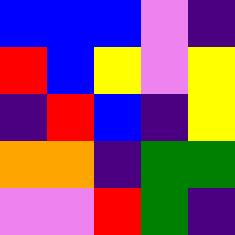[["blue", "blue", "blue", "violet", "indigo"], ["red", "blue", "yellow", "violet", "yellow"], ["indigo", "red", "blue", "indigo", "yellow"], ["orange", "orange", "indigo", "green", "green"], ["violet", "violet", "red", "green", "indigo"]]